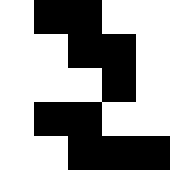[["white", "black", "black", "white", "white"], ["white", "white", "black", "black", "white"], ["white", "white", "white", "black", "white"], ["white", "black", "black", "white", "white"], ["white", "white", "black", "black", "black"]]